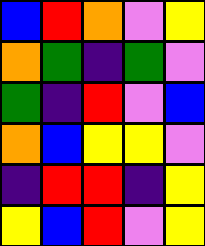[["blue", "red", "orange", "violet", "yellow"], ["orange", "green", "indigo", "green", "violet"], ["green", "indigo", "red", "violet", "blue"], ["orange", "blue", "yellow", "yellow", "violet"], ["indigo", "red", "red", "indigo", "yellow"], ["yellow", "blue", "red", "violet", "yellow"]]